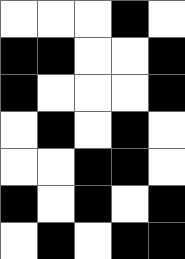[["white", "white", "white", "black", "white"], ["black", "black", "white", "white", "black"], ["black", "white", "white", "white", "black"], ["white", "black", "white", "black", "white"], ["white", "white", "black", "black", "white"], ["black", "white", "black", "white", "black"], ["white", "black", "white", "black", "black"]]